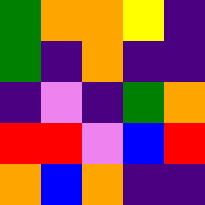[["green", "orange", "orange", "yellow", "indigo"], ["green", "indigo", "orange", "indigo", "indigo"], ["indigo", "violet", "indigo", "green", "orange"], ["red", "red", "violet", "blue", "red"], ["orange", "blue", "orange", "indigo", "indigo"]]